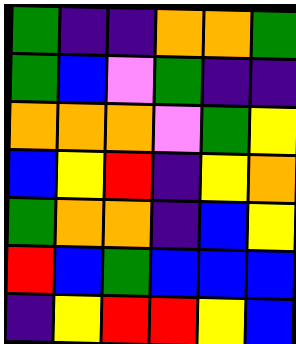[["green", "indigo", "indigo", "orange", "orange", "green"], ["green", "blue", "violet", "green", "indigo", "indigo"], ["orange", "orange", "orange", "violet", "green", "yellow"], ["blue", "yellow", "red", "indigo", "yellow", "orange"], ["green", "orange", "orange", "indigo", "blue", "yellow"], ["red", "blue", "green", "blue", "blue", "blue"], ["indigo", "yellow", "red", "red", "yellow", "blue"]]